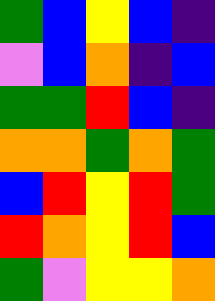[["green", "blue", "yellow", "blue", "indigo"], ["violet", "blue", "orange", "indigo", "blue"], ["green", "green", "red", "blue", "indigo"], ["orange", "orange", "green", "orange", "green"], ["blue", "red", "yellow", "red", "green"], ["red", "orange", "yellow", "red", "blue"], ["green", "violet", "yellow", "yellow", "orange"]]